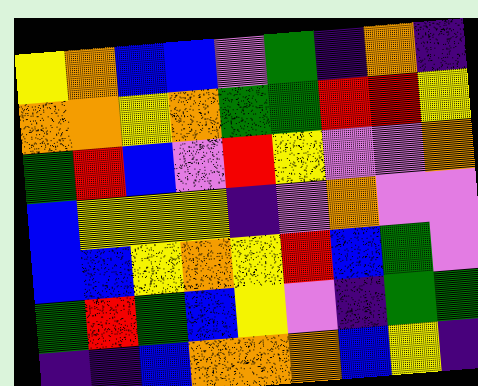[["yellow", "orange", "blue", "blue", "violet", "green", "indigo", "orange", "indigo"], ["orange", "orange", "yellow", "orange", "green", "green", "red", "red", "yellow"], ["green", "red", "blue", "violet", "red", "yellow", "violet", "violet", "orange"], ["blue", "yellow", "yellow", "yellow", "indigo", "violet", "orange", "violet", "violet"], ["blue", "blue", "yellow", "orange", "yellow", "red", "blue", "green", "violet"], ["green", "red", "green", "blue", "yellow", "violet", "indigo", "green", "green"], ["indigo", "indigo", "blue", "orange", "orange", "orange", "blue", "yellow", "indigo"]]